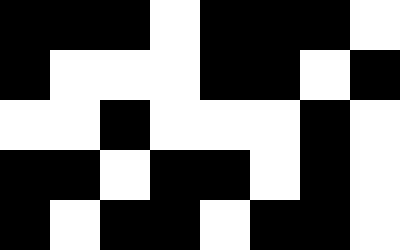[["black", "black", "black", "white", "black", "black", "black", "white"], ["black", "white", "white", "white", "black", "black", "white", "black"], ["white", "white", "black", "white", "white", "white", "black", "white"], ["black", "black", "white", "black", "black", "white", "black", "white"], ["black", "white", "black", "black", "white", "black", "black", "white"]]